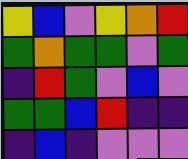[["yellow", "blue", "violet", "yellow", "orange", "red"], ["green", "orange", "green", "green", "violet", "green"], ["indigo", "red", "green", "violet", "blue", "violet"], ["green", "green", "blue", "red", "indigo", "indigo"], ["indigo", "blue", "indigo", "violet", "violet", "violet"]]